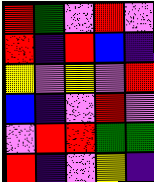[["red", "green", "violet", "red", "violet"], ["red", "indigo", "red", "blue", "indigo"], ["yellow", "violet", "yellow", "violet", "red"], ["blue", "indigo", "violet", "red", "violet"], ["violet", "red", "red", "green", "green"], ["red", "indigo", "violet", "yellow", "indigo"]]